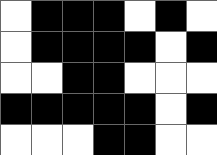[["white", "black", "black", "black", "white", "black", "white"], ["white", "black", "black", "black", "black", "white", "black"], ["white", "white", "black", "black", "white", "white", "white"], ["black", "black", "black", "black", "black", "white", "black"], ["white", "white", "white", "black", "black", "white", "white"]]